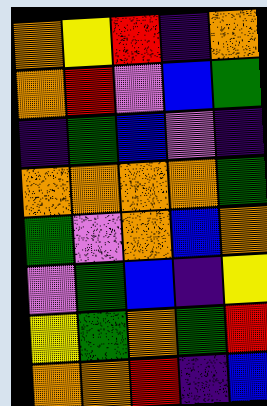[["orange", "yellow", "red", "indigo", "orange"], ["orange", "red", "violet", "blue", "green"], ["indigo", "green", "blue", "violet", "indigo"], ["orange", "orange", "orange", "orange", "green"], ["green", "violet", "orange", "blue", "orange"], ["violet", "green", "blue", "indigo", "yellow"], ["yellow", "green", "orange", "green", "red"], ["orange", "orange", "red", "indigo", "blue"]]